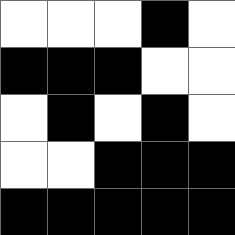[["white", "white", "white", "black", "white"], ["black", "black", "black", "white", "white"], ["white", "black", "white", "black", "white"], ["white", "white", "black", "black", "black"], ["black", "black", "black", "black", "black"]]